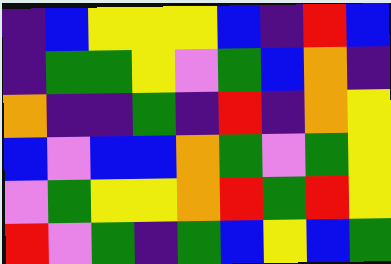[["indigo", "blue", "yellow", "yellow", "yellow", "blue", "indigo", "red", "blue"], ["indigo", "green", "green", "yellow", "violet", "green", "blue", "orange", "indigo"], ["orange", "indigo", "indigo", "green", "indigo", "red", "indigo", "orange", "yellow"], ["blue", "violet", "blue", "blue", "orange", "green", "violet", "green", "yellow"], ["violet", "green", "yellow", "yellow", "orange", "red", "green", "red", "yellow"], ["red", "violet", "green", "indigo", "green", "blue", "yellow", "blue", "green"]]